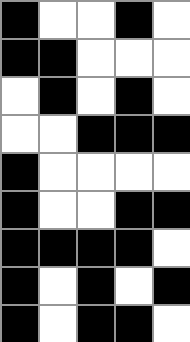[["black", "white", "white", "black", "white"], ["black", "black", "white", "white", "white"], ["white", "black", "white", "black", "white"], ["white", "white", "black", "black", "black"], ["black", "white", "white", "white", "white"], ["black", "white", "white", "black", "black"], ["black", "black", "black", "black", "white"], ["black", "white", "black", "white", "black"], ["black", "white", "black", "black", "white"]]